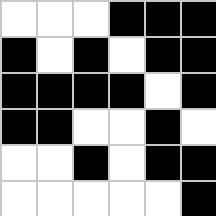[["white", "white", "white", "black", "black", "black"], ["black", "white", "black", "white", "black", "black"], ["black", "black", "black", "black", "white", "black"], ["black", "black", "white", "white", "black", "white"], ["white", "white", "black", "white", "black", "black"], ["white", "white", "white", "white", "white", "black"]]